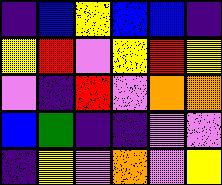[["indigo", "blue", "yellow", "blue", "blue", "indigo"], ["yellow", "red", "violet", "yellow", "red", "yellow"], ["violet", "indigo", "red", "violet", "orange", "orange"], ["blue", "green", "indigo", "indigo", "violet", "violet"], ["indigo", "yellow", "violet", "orange", "violet", "yellow"]]